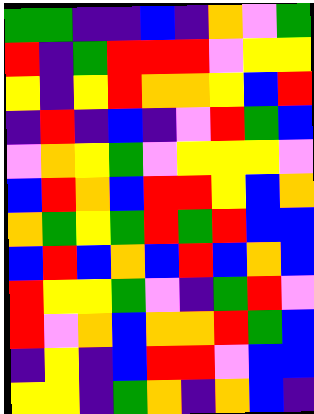[["green", "green", "indigo", "indigo", "blue", "indigo", "orange", "violet", "green"], ["red", "indigo", "green", "red", "red", "red", "violet", "yellow", "yellow"], ["yellow", "indigo", "yellow", "red", "orange", "orange", "yellow", "blue", "red"], ["indigo", "red", "indigo", "blue", "indigo", "violet", "red", "green", "blue"], ["violet", "orange", "yellow", "green", "violet", "yellow", "yellow", "yellow", "violet"], ["blue", "red", "orange", "blue", "red", "red", "yellow", "blue", "orange"], ["orange", "green", "yellow", "green", "red", "green", "red", "blue", "blue"], ["blue", "red", "blue", "orange", "blue", "red", "blue", "orange", "blue"], ["red", "yellow", "yellow", "green", "violet", "indigo", "green", "red", "violet"], ["red", "violet", "orange", "blue", "orange", "orange", "red", "green", "blue"], ["indigo", "yellow", "indigo", "blue", "red", "red", "violet", "blue", "blue"], ["yellow", "yellow", "indigo", "green", "orange", "indigo", "orange", "blue", "indigo"]]